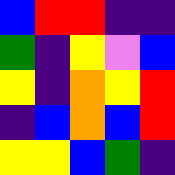[["blue", "red", "red", "indigo", "indigo"], ["green", "indigo", "yellow", "violet", "blue"], ["yellow", "indigo", "orange", "yellow", "red"], ["indigo", "blue", "orange", "blue", "red"], ["yellow", "yellow", "blue", "green", "indigo"]]